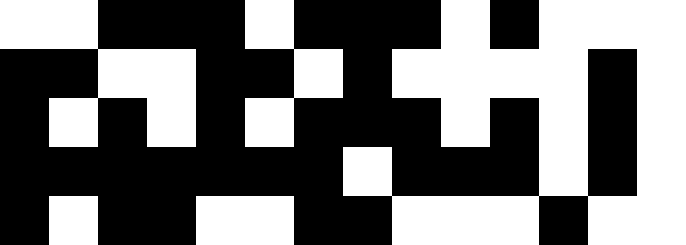[["white", "white", "black", "black", "black", "white", "black", "black", "black", "white", "black", "white", "white", "white"], ["black", "black", "white", "white", "black", "black", "white", "black", "white", "white", "white", "white", "black", "white"], ["black", "white", "black", "white", "black", "white", "black", "black", "black", "white", "black", "white", "black", "white"], ["black", "black", "black", "black", "black", "black", "black", "white", "black", "black", "black", "white", "black", "white"], ["black", "white", "black", "black", "white", "white", "black", "black", "white", "white", "white", "black", "white", "white"]]